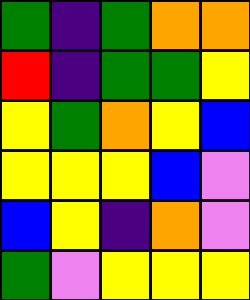[["green", "indigo", "green", "orange", "orange"], ["red", "indigo", "green", "green", "yellow"], ["yellow", "green", "orange", "yellow", "blue"], ["yellow", "yellow", "yellow", "blue", "violet"], ["blue", "yellow", "indigo", "orange", "violet"], ["green", "violet", "yellow", "yellow", "yellow"]]